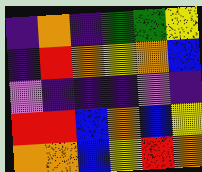[["indigo", "orange", "indigo", "green", "green", "yellow"], ["indigo", "red", "orange", "yellow", "orange", "blue"], ["violet", "indigo", "indigo", "indigo", "violet", "indigo"], ["red", "red", "blue", "orange", "blue", "yellow"], ["orange", "orange", "blue", "yellow", "red", "orange"]]